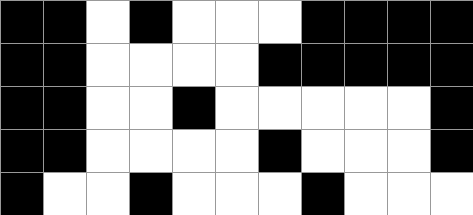[["black", "black", "white", "black", "white", "white", "white", "black", "black", "black", "black"], ["black", "black", "white", "white", "white", "white", "black", "black", "black", "black", "black"], ["black", "black", "white", "white", "black", "white", "white", "white", "white", "white", "black"], ["black", "black", "white", "white", "white", "white", "black", "white", "white", "white", "black"], ["black", "white", "white", "black", "white", "white", "white", "black", "white", "white", "white"]]